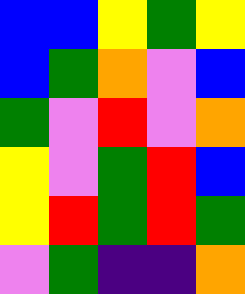[["blue", "blue", "yellow", "green", "yellow"], ["blue", "green", "orange", "violet", "blue"], ["green", "violet", "red", "violet", "orange"], ["yellow", "violet", "green", "red", "blue"], ["yellow", "red", "green", "red", "green"], ["violet", "green", "indigo", "indigo", "orange"]]